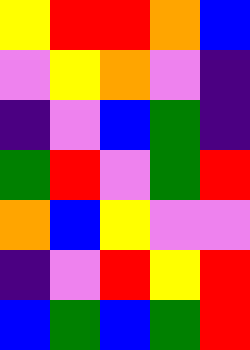[["yellow", "red", "red", "orange", "blue"], ["violet", "yellow", "orange", "violet", "indigo"], ["indigo", "violet", "blue", "green", "indigo"], ["green", "red", "violet", "green", "red"], ["orange", "blue", "yellow", "violet", "violet"], ["indigo", "violet", "red", "yellow", "red"], ["blue", "green", "blue", "green", "red"]]